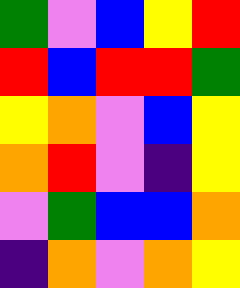[["green", "violet", "blue", "yellow", "red"], ["red", "blue", "red", "red", "green"], ["yellow", "orange", "violet", "blue", "yellow"], ["orange", "red", "violet", "indigo", "yellow"], ["violet", "green", "blue", "blue", "orange"], ["indigo", "orange", "violet", "orange", "yellow"]]